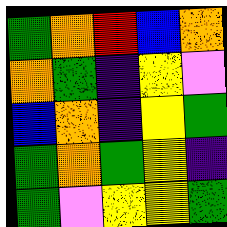[["green", "orange", "red", "blue", "orange"], ["orange", "green", "indigo", "yellow", "violet"], ["blue", "orange", "indigo", "yellow", "green"], ["green", "orange", "green", "yellow", "indigo"], ["green", "violet", "yellow", "yellow", "green"]]